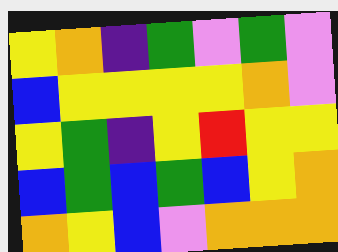[["yellow", "orange", "indigo", "green", "violet", "green", "violet"], ["blue", "yellow", "yellow", "yellow", "yellow", "orange", "violet"], ["yellow", "green", "indigo", "yellow", "red", "yellow", "yellow"], ["blue", "green", "blue", "green", "blue", "yellow", "orange"], ["orange", "yellow", "blue", "violet", "orange", "orange", "orange"]]